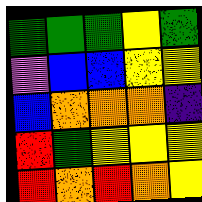[["green", "green", "green", "yellow", "green"], ["violet", "blue", "blue", "yellow", "yellow"], ["blue", "orange", "orange", "orange", "indigo"], ["red", "green", "yellow", "yellow", "yellow"], ["red", "orange", "red", "orange", "yellow"]]